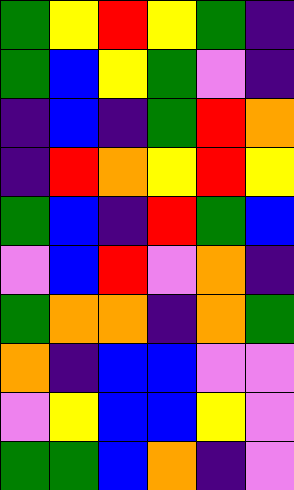[["green", "yellow", "red", "yellow", "green", "indigo"], ["green", "blue", "yellow", "green", "violet", "indigo"], ["indigo", "blue", "indigo", "green", "red", "orange"], ["indigo", "red", "orange", "yellow", "red", "yellow"], ["green", "blue", "indigo", "red", "green", "blue"], ["violet", "blue", "red", "violet", "orange", "indigo"], ["green", "orange", "orange", "indigo", "orange", "green"], ["orange", "indigo", "blue", "blue", "violet", "violet"], ["violet", "yellow", "blue", "blue", "yellow", "violet"], ["green", "green", "blue", "orange", "indigo", "violet"]]